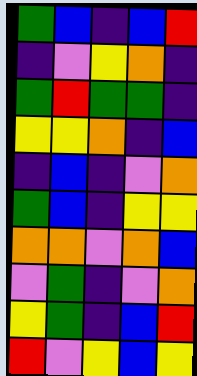[["green", "blue", "indigo", "blue", "red"], ["indigo", "violet", "yellow", "orange", "indigo"], ["green", "red", "green", "green", "indigo"], ["yellow", "yellow", "orange", "indigo", "blue"], ["indigo", "blue", "indigo", "violet", "orange"], ["green", "blue", "indigo", "yellow", "yellow"], ["orange", "orange", "violet", "orange", "blue"], ["violet", "green", "indigo", "violet", "orange"], ["yellow", "green", "indigo", "blue", "red"], ["red", "violet", "yellow", "blue", "yellow"]]